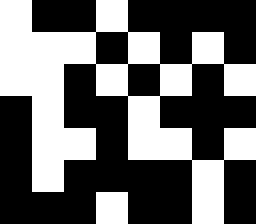[["white", "black", "black", "white", "black", "black", "black", "black"], ["white", "white", "white", "black", "white", "black", "white", "black"], ["white", "white", "black", "white", "black", "white", "black", "white"], ["black", "white", "black", "black", "white", "black", "black", "black"], ["black", "white", "white", "black", "white", "white", "black", "white"], ["black", "white", "black", "black", "black", "black", "white", "black"], ["black", "black", "black", "white", "black", "black", "white", "black"]]